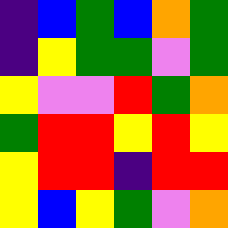[["indigo", "blue", "green", "blue", "orange", "green"], ["indigo", "yellow", "green", "green", "violet", "green"], ["yellow", "violet", "violet", "red", "green", "orange"], ["green", "red", "red", "yellow", "red", "yellow"], ["yellow", "red", "red", "indigo", "red", "red"], ["yellow", "blue", "yellow", "green", "violet", "orange"]]